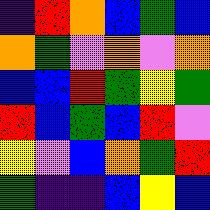[["indigo", "red", "orange", "blue", "green", "blue"], ["orange", "green", "violet", "orange", "violet", "orange"], ["blue", "blue", "red", "green", "yellow", "green"], ["red", "blue", "green", "blue", "red", "violet"], ["yellow", "violet", "blue", "orange", "green", "red"], ["green", "indigo", "indigo", "blue", "yellow", "blue"]]